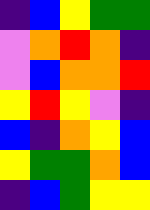[["indigo", "blue", "yellow", "green", "green"], ["violet", "orange", "red", "orange", "indigo"], ["violet", "blue", "orange", "orange", "red"], ["yellow", "red", "yellow", "violet", "indigo"], ["blue", "indigo", "orange", "yellow", "blue"], ["yellow", "green", "green", "orange", "blue"], ["indigo", "blue", "green", "yellow", "yellow"]]